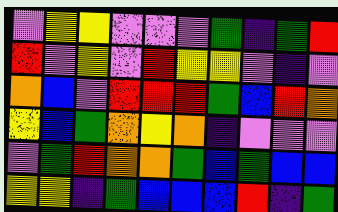[["violet", "yellow", "yellow", "violet", "violet", "violet", "green", "indigo", "green", "red"], ["red", "violet", "yellow", "violet", "red", "yellow", "yellow", "violet", "indigo", "violet"], ["orange", "blue", "violet", "red", "red", "red", "green", "blue", "red", "orange"], ["yellow", "blue", "green", "orange", "yellow", "orange", "indigo", "violet", "violet", "violet"], ["violet", "green", "red", "orange", "orange", "green", "blue", "green", "blue", "blue"], ["yellow", "yellow", "indigo", "green", "blue", "blue", "blue", "red", "indigo", "green"]]